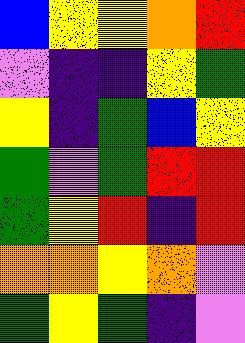[["blue", "yellow", "yellow", "orange", "red"], ["violet", "indigo", "indigo", "yellow", "green"], ["yellow", "indigo", "green", "blue", "yellow"], ["green", "violet", "green", "red", "red"], ["green", "yellow", "red", "indigo", "red"], ["orange", "orange", "yellow", "orange", "violet"], ["green", "yellow", "green", "indigo", "violet"]]